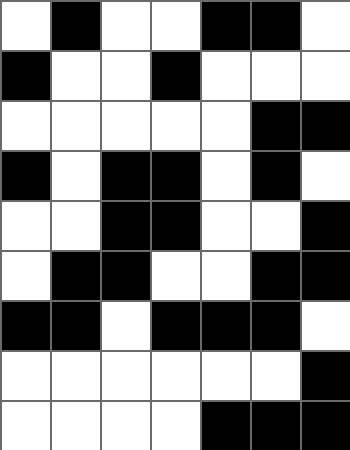[["white", "black", "white", "white", "black", "black", "white"], ["black", "white", "white", "black", "white", "white", "white"], ["white", "white", "white", "white", "white", "black", "black"], ["black", "white", "black", "black", "white", "black", "white"], ["white", "white", "black", "black", "white", "white", "black"], ["white", "black", "black", "white", "white", "black", "black"], ["black", "black", "white", "black", "black", "black", "white"], ["white", "white", "white", "white", "white", "white", "black"], ["white", "white", "white", "white", "black", "black", "black"]]